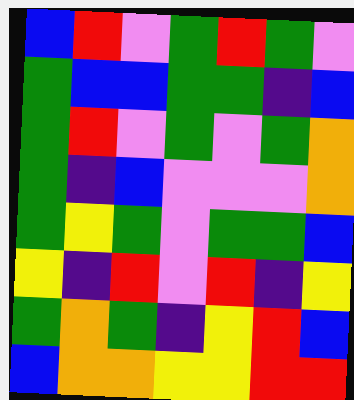[["blue", "red", "violet", "green", "red", "green", "violet"], ["green", "blue", "blue", "green", "green", "indigo", "blue"], ["green", "red", "violet", "green", "violet", "green", "orange"], ["green", "indigo", "blue", "violet", "violet", "violet", "orange"], ["green", "yellow", "green", "violet", "green", "green", "blue"], ["yellow", "indigo", "red", "violet", "red", "indigo", "yellow"], ["green", "orange", "green", "indigo", "yellow", "red", "blue"], ["blue", "orange", "orange", "yellow", "yellow", "red", "red"]]